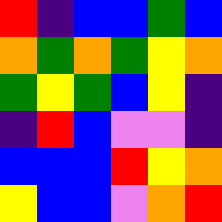[["red", "indigo", "blue", "blue", "green", "blue"], ["orange", "green", "orange", "green", "yellow", "orange"], ["green", "yellow", "green", "blue", "yellow", "indigo"], ["indigo", "red", "blue", "violet", "violet", "indigo"], ["blue", "blue", "blue", "red", "yellow", "orange"], ["yellow", "blue", "blue", "violet", "orange", "red"]]